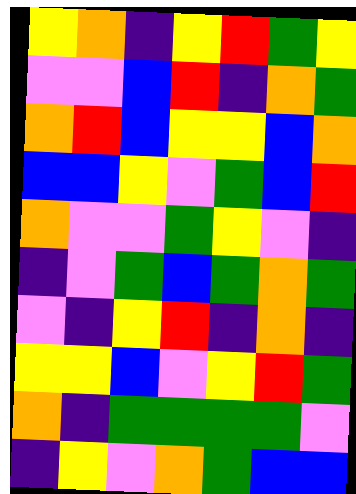[["yellow", "orange", "indigo", "yellow", "red", "green", "yellow"], ["violet", "violet", "blue", "red", "indigo", "orange", "green"], ["orange", "red", "blue", "yellow", "yellow", "blue", "orange"], ["blue", "blue", "yellow", "violet", "green", "blue", "red"], ["orange", "violet", "violet", "green", "yellow", "violet", "indigo"], ["indigo", "violet", "green", "blue", "green", "orange", "green"], ["violet", "indigo", "yellow", "red", "indigo", "orange", "indigo"], ["yellow", "yellow", "blue", "violet", "yellow", "red", "green"], ["orange", "indigo", "green", "green", "green", "green", "violet"], ["indigo", "yellow", "violet", "orange", "green", "blue", "blue"]]